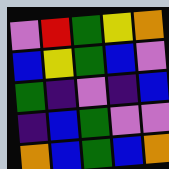[["violet", "red", "green", "yellow", "orange"], ["blue", "yellow", "green", "blue", "violet"], ["green", "indigo", "violet", "indigo", "blue"], ["indigo", "blue", "green", "violet", "violet"], ["orange", "blue", "green", "blue", "orange"]]